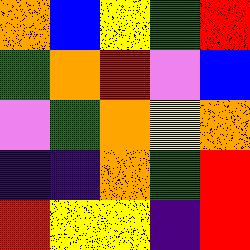[["orange", "blue", "yellow", "green", "red"], ["green", "orange", "red", "violet", "blue"], ["violet", "green", "orange", "yellow", "orange"], ["indigo", "indigo", "orange", "green", "red"], ["red", "yellow", "yellow", "indigo", "red"]]